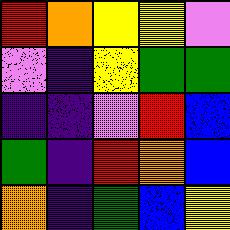[["red", "orange", "yellow", "yellow", "violet"], ["violet", "indigo", "yellow", "green", "green"], ["indigo", "indigo", "violet", "red", "blue"], ["green", "indigo", "red", "orange", "blue"], ["orange", "indigo", "green", "blue", "yellow"]]